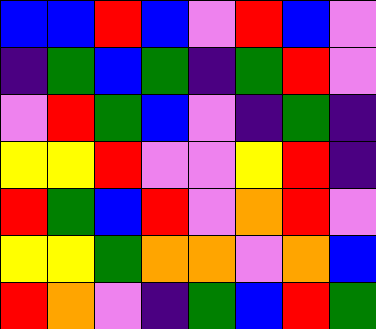[["blue", "blue", "red", "blue", "violet", "red", "blue", "violet"], ["indigo", "green", "blue", "green", "indigo", "green", "red", "violet"], ["violet", "red", "green", "blue", "violet", "indigo", "green", "indigo"], ["yellow", "yellow", "red", "violet", "violet", "yellow", "red", "indigo"], ["red", "green", "blue", "red", "violet", "orange", "red", "violet"], ["yellow", "yellow", "green", "orange", "orange", "violet", "orange", "blue"], ["red", "orange", "violet", "indigo", "green", "blue", "red", "green"]]